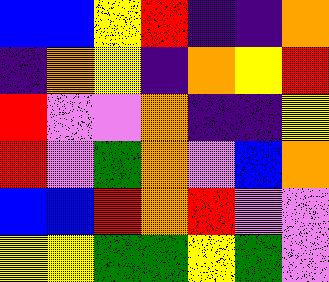[["blue", "blue", "yellow", "red", "indigo", "indigo", "orange"], ["indigo", "orange", "yellow", "indigo", "orange", "yellow", "red"], ["red", "violet", "violet", "orange", "indigo", "indigo", "yellow"], ["red", "violet", "green", "orange", "violet", "blue", "orange"], ["blue", "blue", "red", "orange", "red", "violet", "violet"], ["yellow", "yellow", "green", "green", "yellow", "green", "violet"]]